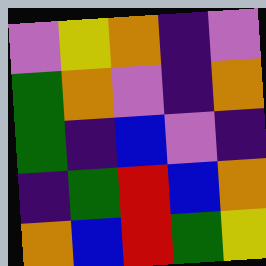[["violet", "yellow", "orange", "indigo", "violet"], ["green", "orange", "violet", "indigo", "orange"], ["green", "indigo", "blue", "violet", "indigo"], ["indigo", "green", "red", "blue", "orange"], ["orange", "blue", "red", "green", "yellow"]]